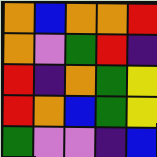[["orange", "blue", "orange", "orange", "red"], ["orange", "violet", "green", "red", "indigo"], ["red", "indigo", "orange", "green", "yellow"], ["red", "orange", "blue", "green", "yellow"], ["green", "violet", "violet", "indigo", "blue"]]